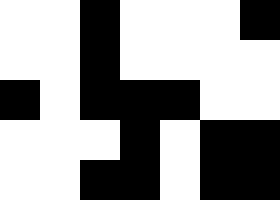[["white", "white", "black", "white", "white", "white", "black"], ["white", "white", "black", "white", "white", "white", "white"], ["black", "white", "black", "black", "black", "white", "white"], ["white", "white", "white", "black", "white", "black", "black"], ["white", "white", "black", "black", "white", "black", "black"]]